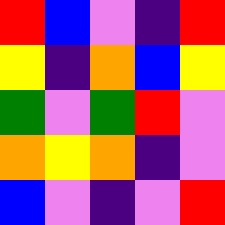[["red", "blue", "violet", "indigo", "red"], ["yellow", "indigo", "orange", "blue", "yellow"], ["green", "violet", "green", "red", "violet"], ["orange", "yellow", "orange", "indigo", "violet"], ["blue", "violet", "indigo", "violet", "red"]]